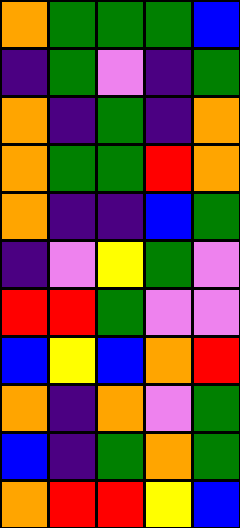[["orange", "green", "green", "green", "blue"], ["indigo", "green", "violet", "indigo", "green"], ["orange", "indigo", "green", "indigo", "orange"], ["orange", "green", "green", "red", "orange"], ["orange", "indigo", "indigo", "blue", "green"], ["indigo", "violet", "yellow", "green", "violet"], ["red", "red", "green", "violet", "violet"], ["blue", "yellow", "blue", "orange", "red"], ["orange", "indigo", "orange", "violet", "green"], ["blue", "indigo", "green", "orange", "green"], ["orange", "red", "red", "yellow", "blue"]]